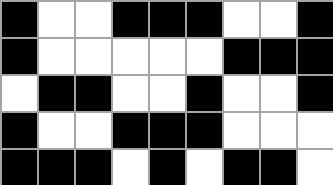[["black", "white", "white", "black", "black", "black", "white", "white", "black"], ["black", "white", "white", "white", "white", "white", "black", "black", "black"], ["white", "black", "black", "white", "white", "black", "white", "white", "black"], ["black", "white", "white", "black", "black", "black", "white", "white", "white"], ["black", "black", "black", "white", "black", "white", "black", "black", "white"]]